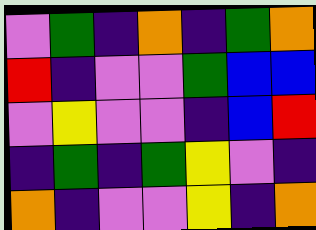[["violet", "green", "indigo", "orange", "indigo", "green", "orange"], ["red", "indigo", "violet", "violet", "green", "blue", "blue"], ["violet", "yellow", "violet", "violet", "indigo", "blue", "red"], ["indigo", "green", "indigo", "green", "yellow", "violet", "indigo"], ["orange", "indigo", "violet", "violet", "yellow", "indigo", "orange"]]